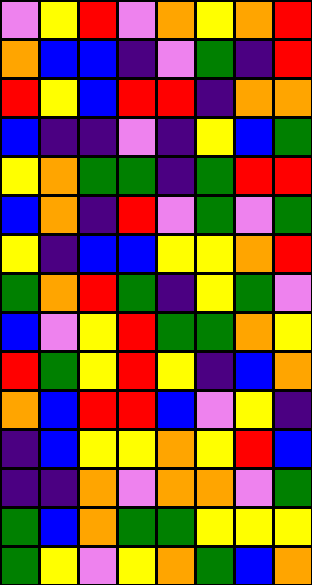[["violet", "yellow", "red", "violet", "orange", "yellow", "orange", "red"], ["orange", "blue", "blue", "indigo", "violet", "green", "indigo", "red"], ["red", "yellow", "blue", "red", "red", "indigo", "orange", "orange"], ["blue", "indigo", "indigo", "violet", "indigo", "yellow", "blue", "green"], ["yellow", "orange", "green", "green", "indigo", "green", "red", "red"], ["blue", "orange", "indigo", "red", "violet", "green", "violet", "green"], ["yellow", "indigo", "blue", "blue", "yellow", "yellow", "orange", "red"], ["green", "orange", "red", "green", "indigo", "yellow", "green", "violet"], ["blue", "violet", "yellow", "red", "green", "green", "orange", "yellow"], ["red", "green", "yellow", "red", "yellow", "indigo", "blue", "orange"], ["orange", "blue", "red", "red", "blue", "violet", "yellow", "indigo"], ["indigo", "blue", "yellow", "yellow", "orange", "yellow", "red", "blue"], ["indigo", "indigo", "orange", "violet", "orange", "orange", "violet", "green"], ["green", "blue", "orange", "green", "green", "yellow", "yellow", "yellow"], ["green", "yellow", "violet", "yellow", "orange", "green", "blue", "orange"]]